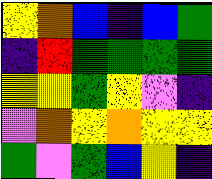[["yellow", "orange", "blue", "indigo", "blue", "green"], ["indigo", "red", "green", "green", "green", "green"], ["yellow", "yellow", "green", "yellow", "violet", "indigo"], ["violet", "orange", "yellow", "orange", "yellow", "yellow"], ["green", "violet", "green", "blue", "yellow", "indigo"]]